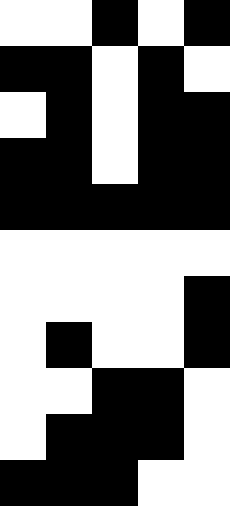[["white", "white", "black", "white", "black"], ["black", "black", "white", "black", "white"], ["white", "black", "white", "black", "black"], ["black", "black", "white", "black", "black"], ["black", "black", "black", "black", "black"], ["white", "white", "white", "white", "white"], ["white", "white", "white", "white", "black"], ["white", "black", "white", "white", "black"], ["white", "white", "black", "black", "white"], ["white", "black", "black", "black", "white"], ["black", "black", "black", "white", "white"]]